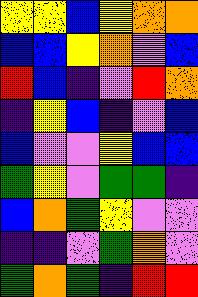[["yellow", "yellow", "blue", "yellow", "orange", "orange"], ["blue", "blue", "yellow", "orange", "violet", "blue"], ["red", "blue", "indigo", "violet", "red", "orange"], ["indigo", "yellow", "blue", "indigo", "violet", "blue"], ["blue", "violet", "violet", "yellow", "blue", "blue"], ["green", "yellow", "violet", "green", "green", "indigo"], ["blue", "orange", "green", "yellow", "violet", "violet"], ["indigo", "indigo", "violet", "green", "orange", "violet"], ["green", "orange", "green", "indigo", "red", "red"]]